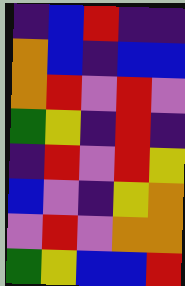[["indigo", "blue", "red", "indigo", "indigo"], ["orange", "blue", "indigo", "blue", "blue"], ["orange", "red", "violet", "red", "violet"], ["green", "yellow", "indigo", "red", "indigo"], ["indigo", "red", "violet", "red", "yellow"], ["blue", "violet", "indigo", "yellow", "orange"], ["violet", "red", "violet", "orange", "orange"], ["green", "yellow", "blue", "blue", "red"]]